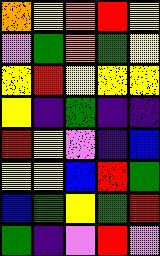[["orange", "yellow", "orange", "red", "yellow"], ["violet", "green", "orange", "green", "yellow"], ["yellow", "red", "yellow", "yellow", "yellow"], ["yellow", "indigo", "green", "indigo", "indigo"], ["red", "yellow", "violet", "indigo", "blue"], ["yellow", "yellow", "blue", "red", "green"], ["blue", "green", "yellow", "green", "red"], ["green", "indigo", "violet", "red", "violet"]]